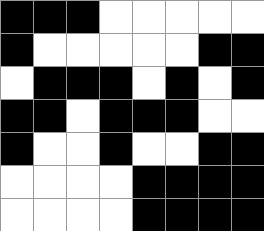[["black", "black", "black", "white", "white", "white", "white", "white"], ["black", "white", "white", "white", "white", "white", "black", "black"], ["white", "black", "black", "black", "white", "black", "white", "black"], ["black", "black", "white", "black", "black", "black", "white", "white"], ["black", "white", "white", "black", "white", "white", "black", "black"], ["white", "white", "white", "white", "black", "black", "black", "black"], ["white", "white", "white", "white", "black", "black", "black", "black"]]